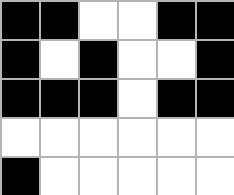[["black", "black", "white", "white", "black", "black"], ["black", "white", "black", "white", "white", "black"], ["black", "black", "black", "white", "black", "black"], ["white", "white", "white", "white", "white", "white"], ["black", "white", "white", "white", "white", "white"]]